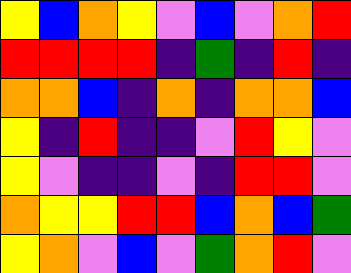[["yellow", "blue", "orange", "yellow", "violet", "blue", "violet", "orange", "red"], ["red", "red", "red", "red", "indigo", "green", "indigo", "red", "indigo"], ["orange", "orange", "blue", "indigo", "orange", "indigo", "orange", "orange", "blue"], ["yellow", "indigo", "red", "indigo", "indigo", "violet", "red", "yellow", "violet"], ["yellow", "violet", "indigo", "indigo", "violet", "indigo", "red", "red", "violet"], ["orange", "yellow", "yellow", "red", "red", "blue", "orange", "blue", "green"], ["yellow", "orange", "violet", "blue", "violet", "green", "orange", "red", "violet"]]